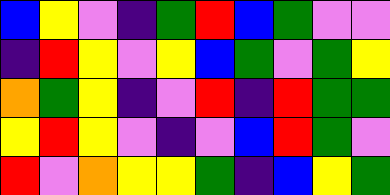[["blue", "yellow", "violet", "indigo", "green", "red", "blue", "green", "violet", "violet"], ["indigo", "red", "yellow", "violet", "yellow", "blue", "green", "violet", "green", "yellow"], ["orange", "green", "yellow", "indigo", "violet", "red", "indigo", "red", "green", "green"], ["yellow", "red", "yellow", "violet", "indigo", "violet", "blue", "red", "green", "violet"], ["red", "violet", "orange", "yellow", "yellow", "green", "indigo", "blue", "yellow", "green"]]